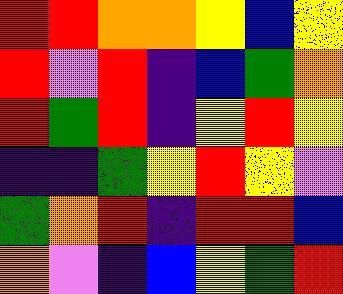[["red", "red", "orange", "orange", "yellow", "blue", "yellow"], ["red", "violet", "red", "indigo", "blue", "green", "orange"], ["red", "green", "red", "indigo", "yellow", "red", "yellow"], ["indigo", "indigo", "green", "yellow", "red", "yellow", "violet"], ["green", "orange", "red", "indigo", "red", "red", "blue"], ["orange", "violet", "indigo", "blue", "yellow", "green", "red"]]